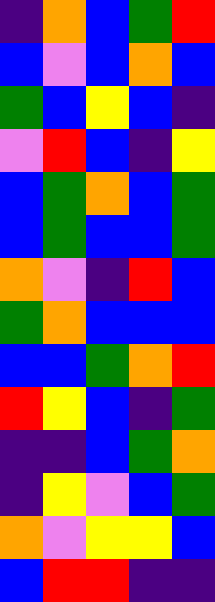[["indigo", "orange", "blue", "green", "red"], ["blue", "violet", "blue", "orange", "blue"], ["green", "blue", "yellow", "blue", "indigo"], ["violet", "red", "blue", "indigo", "yellow"], ["blue", "green", "orange", "blue", "green"], ["blue", "green", "blue", "blue", "green"], ["orange", "violet", "indigo", "red", "blue"], ["green", "orange", "blue", "blue", "blue"], ["blue", "blue", "green", "orange", "red"], ["red", "yellow", "blue", "indigo", "green"], ["indigo", "indigo", "blue", "green", "orange"], ["indigo", "yellow", "violet", "blue", "green"], ["orange", "violet", "yellow", "yellow", "blue"], ["blue", "red", "red", "indigo", "indigo"]]